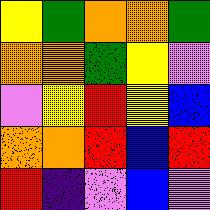[["yellow", "green", "orange", "orange", "green"], ["orange", "orange", "green", "yellow", "violet"], ["violet", "yellow", "red", "yellow", "blue"], ["orange", "orange", "red", "blue", "red"], ["red", "indigo", "violet", "blue", "violet"]]